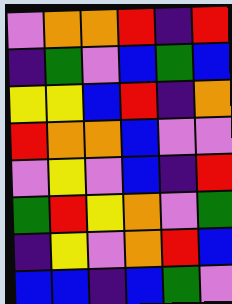[["violet", "orange", "orange", "red", "indigo", "red"], ["indigo", "green", "violet", "blue", "green", "blue"], ["yellow", "yellow", "blue", "red", "indigo", "orange"], ["red", "orange", "orange", "blue", "violet", "violet"], ["violet", "yellow", "violet", "blue", "indigo", "red"], ["green", "red", "yellow", "orange", "violet", "green"], ["indigo", "yellow", "violet", "orange", "red", "blue"], ["blue", "blue", "indigo", "blue", "green", "violet"]]